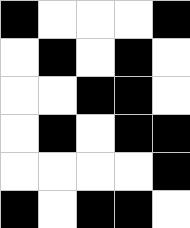[["black", "white", "white", "white", "black"], ["white", "black", "white", "black", "white"], ["white", "white", "black", "black", "white"], ["white", "black", "white", "black", "black"], ["white", "white", "white", "white", "black"], ["black", "white", "black", "black", "white"]]